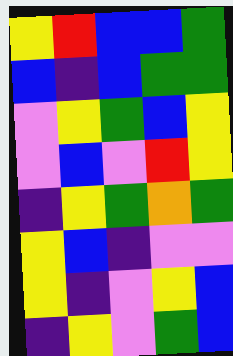[["yellow", "red", "blue", "blue", "green"], ["blue", "indigo", "blue", "green", "green"], ["violet", "yellow", "green", "blue", "yellow"], ["violet", "blue", "violet", "red", "yellow"], ["indigo", "yellow", "green", "orange", "green"], ["yellow", "blue", "indigo", "violet", "violet"], ["yellow", "indigo", "violet", "yellow", "blue"], ["indigo", "yellow", "violet", "green", "blue"]]